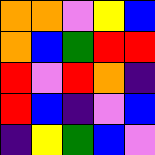[["orange", "orange", "violet", "yellow", "blue"], ["orange", "blue", "green", "red", "red"], ["red", "violet", "red", "orange", "indigo"], ["red", "blue", "indigo", "violet", "blue"], ["indigo", "yellow", "green", "blue", "violet"]]